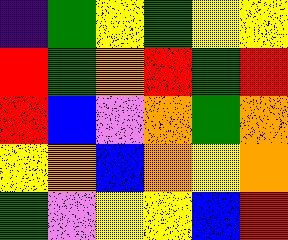[["indigo", "green", "yellow", "green", "yellow", "yellow"], ["red", "green", "orange", "red", "green", "red"], ["red", "blue", "violet", "orange", "green", "orange"], ["yellow", "orange", "blue", "orange", "yellow", "orange"], ["green", "violet", "yellow", "yellow", "blue", "red"]]